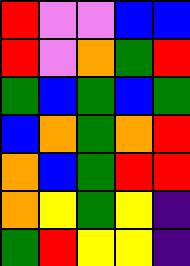[["red", "violet", "violet", "blue", "blue"], ["red", "violet", "orange", "green", "red"], ["green", "blue", "green", "blue", "green"], ["blue", "orange", "green", "orange", "red"], ["orange", "blue", "green", "red", "red"], ["orange", "yellow", "green", "yellow", "indigo"], ["green", "red", "yellow", "yellow", "indigo"]]